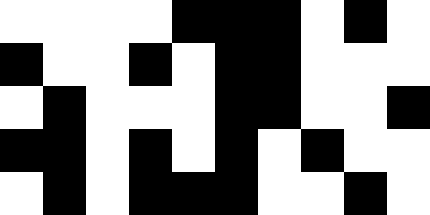[["white", "white", "white", "white", "black", "black", "black", "white", "black", "white"], ["black", "white", "white", "black", "white", "black", "black", "white", "white", "white"], ["white", "black", "white", "white", "white", "black", "black", "white", "white", "black"], ["black", "black", "white", "black", "white", "black", "white", "black", "white", "white"], ["white", "black", "white", "black", "black", "black", "white", "white", "black", "white"]]